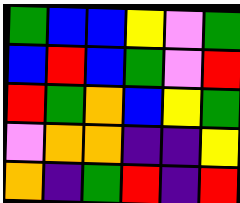[["green", "blue", "blue", "yellow", "violet", "green"], ["blue", "red", "blue", "green", "violet", "red"], ["red", "green", "orange", "blue", "yellow", "green"], ["violet", "orange", "orange", "indigo", "indigo", "yellow"], ["orange", "indigo", "green", "red", "indigo", "red"]]